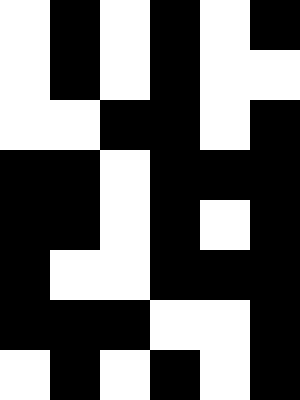[["white", "black", "white", "black", "white", "black"], ["white", "black", "white", "black", "white", "white"], ["white", "white", "black", "black", "white", "black"], ["black", "black", "white", "black", "black", "black"], ["black", "black", "white", "black", "white", "black"], ["black", "white", "white", "black", "black", "black"], ["black", "black", "black", "white", "white", "black"], ["white", "black", "white", "black", "white", "black"]]